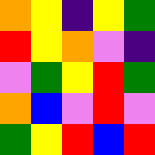[["orange", "yellow", "indigo", "yellow", "green"], ["red", "yellow", "orange", "violet", "indigo"], ["violet", "green", "yellow", "red", "green"], ["orange", "blue", "violet", "red", "violet"], ["green", "yellow", "red", "blue", "red"]]